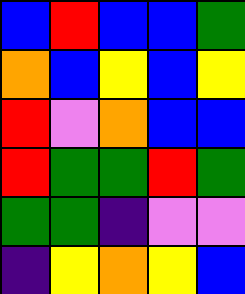[["blue", "red", "blue", "blue", "green"], ["orange", "blue", "yellow", "blue", "yellow"], ["red", "violet", "orange", "blue", "blue"], ["red", "green", "green", "red", "green"], ["green", "green", "indigo", "violet", "violet"], ["indigo", "yellow", "orange", "yellow", "blue"]]